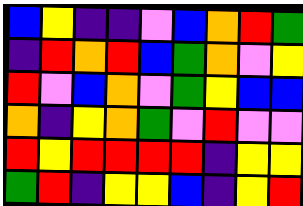[["blue", "yellow", "indigo", "indigo", "violet", "blue", "orange", "red", "green"], ["indigo", "red", "orange", "red", "blue", "green", "orange", "violet", "yellow"], ["red", "violet", "blue", "orange", "violet", "green", "yellow", "blue", "blue"], ["orange", "indigo", "yellow", "orange", "green", "violet", "red", "violet", "violet"], ["red", "yellow", "red", "red", "red", "red", "indigo", "yellow", "yellow"], ["green", "red", "indigo", "yellow", "yellow", "blue", "indigo", "yellow", "red"]]